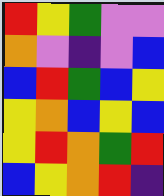[["red", "yellow", "green", "violet", "violet"], ["orange", "violet", "indigo", "violet", "blue"], ["blue", "red", "green", "blue", "yellow"], ["yellow", "orange", "blue", "yellow", "blue"], ["yellow", "red", "orange", "green", "red"], ["blue", "yellow", "orange", "red", "indigo"]]